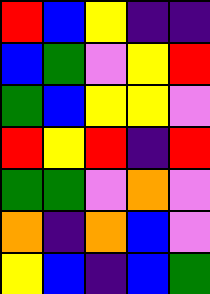[["red", "blue", "yellow", "indigo", "indigo"], ["blue", "green", "violet", "yellow", "red"], ["green", "blue", "yellow", "yellow", "violet"], ["red", "yellow", "red", "indigo", "red"], ["green", "green", "violet", "orange", "violet"], ["orange", "indigo", "orange", "blue", "violet"], ["yellow", "blue", "indigo", "blue", "green"]]